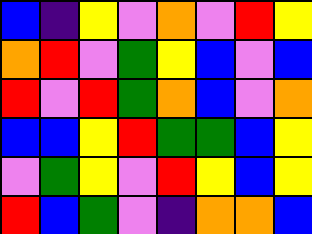[["blue", "indigo", "yellow", "violet", "orange", "violet", "red", "yellow"], ["orange", "red", "violet", "green", "yellow", "blue", "violet", "blue"], ["red", "violet", "red", "green", "orange", "blue", "violet", "orange"], ["blue", "blue", "yellow", "red", "green", "green", "blue", "yellow"], ["violet", "green", "yellow", "violet", "red", "yellow", "blue", "yellow"], ["red", "blue", "green", "violet", "indigo", "orange", "orange", "blue"]]